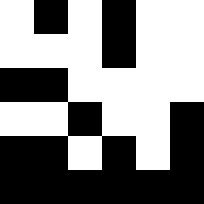[["white", "black", "white", "black", "white", "white"], ["white", "white", "white", "black", "white", "white"], ["black", "black", "white", "white", "white", "white"], ["white", "white", "black", "white", "white", "black"], ["black", "black", "white", "black", "white", "black"], ["black", "black", "black", "black", "black", "black"]]